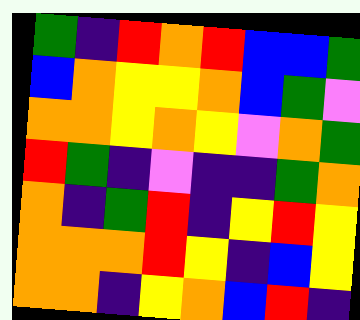[["green", "indigo", "red", "orange", "red", "blue", "blue", "green"], ["blue", "orange", "yellow", "yellow", "orange", "blue", "green", "violet"], ["orange", "orange", "yellow", "orange", "yellow", "violet", "orange", "green"], ["red", "green", "indigo", "violet", "indigo", "indigo", "green", "orange"], ["orange", "indigo", "green", "red", "indigo", "yellow", "red", "yellow"], ["orange", "orange", "orange", "red", "yellow", "indigo", "blue", "yellow"], ["orange", "orange", "indigo", "yellow", "orange", "blue", "red", "indigo"]]